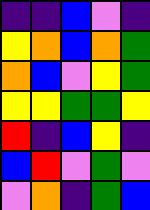[["indigo", "indigo", "blue", "violet", "indigo"], ["yellow", "orange", "blue", "orange", "green"], ["orange", "blue", "violet", "yellow", "green"], ["yellow", "yellow", "green", "green", "yellow"], ["red", "indigo", "blue", "yellow", "indigo"], ["blue", "red", "violet", "green", "violet"], ["violet", "orange", "indigo", "green", "blue"]]